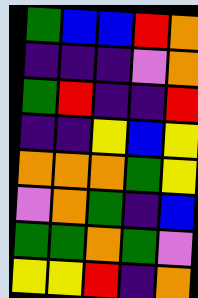[["green", "blue", "blue", "red", "orange"], ["indigo", "indigo", "indigo", "violet", "orange"], ["green", "red", "indigo", "indigo", "red"], ["indigo", "indigo", "yellow", "blue", "yellow"], ["orange", "orange", "orange", "green", "yellow"], ["violet", "orange", "green", "indigo", "blue"], ["green", "green", "orange", "green", "violet"], ["yellow", "yellow", "red", "indigo", "orange"]]